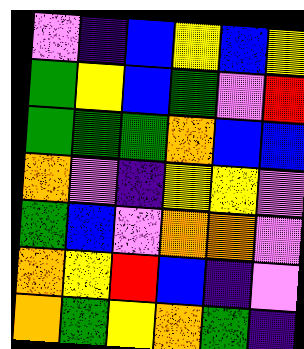[["violet", "indigo", "blue", "yellow", "blue", "yellow"], ["green", "yellow", "blue", "green", "violet", "red"], ["green", "green", "green", "orange", "blue", "blue"], ["orange", "violet", "indigo", "yellow", "yellow", "violet"], ["green", "blue", "violet", "orange", "orange", "violet"], ["orange", "yellow", "red", "blue", "indigo", "violet"], ["orange", "green", "yellow", "orange", "green", "indigo"]]